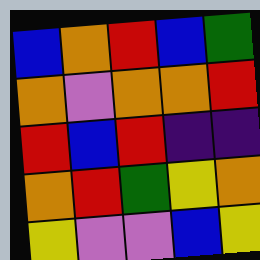[["blue", "orange", "red", "blue", "green"], ["orange", "violet", "orange", "orange", "red"], ["red", "blue", "red", "indigo", "indigo"], ["orange", "red", "green", "yellow", "orange"], ["yellow", "violet", "violet", "blue", "yellow"]]